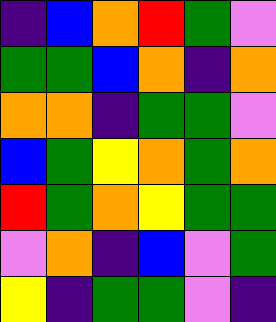[["indigo", "blue", "orange", "red", "green", "violet"], ["green", "green", "blue", "orange", "indigo", "orange"], ["orange", "orange", "indigo", "green", "green", "violet"], ["blue", "green", "yellow", "orange", "green", "orange"], ["red", "green", "orange", "yellow", "green", "green"], ["violet", "orange", "indigo", "blue", "violet", "green"], ["yellow", "indigo", "green", "green", "violet", "indigo"]]